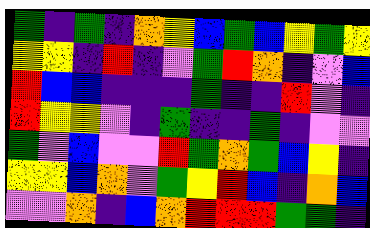[["green", "indigo", "green", "indigo", "orange", "yellow", "blue", "green", "blue", "yellow", "green", "yellow"], ["yellow", "yellow", "indigo", "red", "indigo", "violet", "green", "red", "orange", "indigo", "violet", "blue"], ["red", "blue", "blue", "indigo", "indigo", "indigo", "green", "indigo", "indigo", "red", "violet", "indigo"], ["red", "yellow", "yellow", "violet", "indigo", "green", "indigo", "indigo", "green", "indigo", "violet", "violet"], ["green", "violet", "blue", "violet", "violet", "red", "green", "orange", "green", "blue", "yellow", "indigo"], ["yellow", "yellow", "blue", "orange", "violet", "green", "yellow", "red", "blue", "indigo", "orange", "blue"], ["violet", "violet", "orange", "indigo", "blue", "orange", "red", "red", "red", "green", "green", "indigo"]]